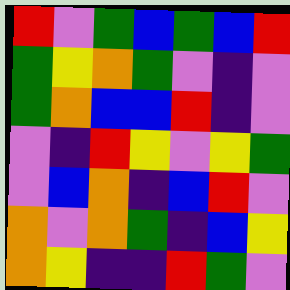[["red", "violet", "green", "blue", "green", "blue", "red"], ["green", "yellow", "orange", "green", "violet", "indigo", "violet"], ["green", "orange", "blue", "blue", "red", "indigo", "violet"], ["violet", "indigo", "red", "yellow", "violet", "yellow", "green"], ["violet", "blue", "orange", "indigo", "blue", "red", "violet"], ["orange", "violet", "orange", "green", "indigo", "blue", "yellow"], ["orange", "yellow", "indigo", "indigo", "red", "green", "violet"]]